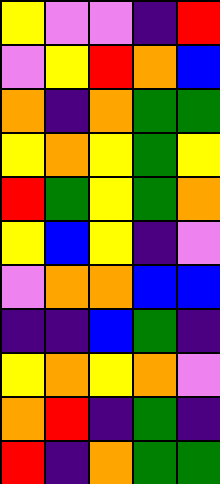[["yellow", "violet", "violet", "indigo", "red"], ["violet", "yellow", "red", "orange", "blue"], ["orange", "indigo", "orange", "green", "green"], ["yellow", "orange", "yellow", "green", "yellow"], ["red", "green", "yellow", "green", "orange"], ["yellow", "blue", "yellow", "indigo", "violet"], ["violet", "orange", "orange", "blue", "blue"], ["indigo", "indigo", "blue", "green", "indigo"], ["yellow", "orange", "yellow", "orange", "violet"], ["orange", "red", "indigo", "green", "indigo"], ["red", "indigo", "orange", "green", "green"]]